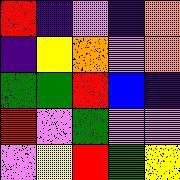[["red", "indigo", "violet", "indigo", "orange"], ["indigo", "yellow", "orange", "violet", "orange"], ["green", "green", "red", "blue", "indigo"], ["red", "violet", "green", "violet", "violet"], ["violet", "yellow", "red", "green", "yellow"]]